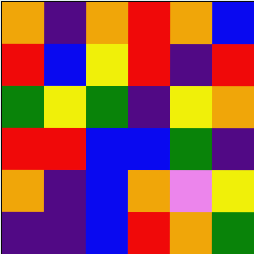[["orange", "indigo", "orange", "red", "orange", "blue"], ["red", "blue", "yellow", "red", "indigo", "red"], ["green", "yellow", "green", "indigo", "yellow", "orange"], ["red", "red", "blue", "blue", "green", "indigo"], ["orange", "indigo", "blue", "orange", "violet", "yellow"], ["indigo", "indigo", "blue", "red", "orange", "green"]]